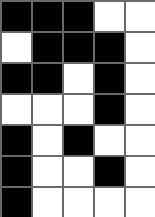[["black", "black", "black", "white", "white"], ["white", "black", "black", "black", "white"], ["black", "black", "white", "black", "white"], ["white", "white", "white", "black", "white"], ["black", "white", "black", "white", "white"], ["black", "white", "white", "black", "white"], ["black", "white", "white", "white", "white"]]